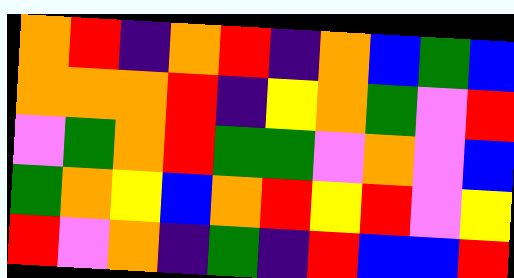[["orange", "red", "indigo", "orange", "red", "indigo", "orange", "blue", "green", "blue"], ["orange", "orange", "orange", "red", "indigo", "yellow", "orange", "green", "violet", "red"], ["violet", "green", "orange", "red", "green", "green", "violet", "orange", "violet", "blue"], ["green", "orange", "yellow", "blue", "orange", "red", "yellow", "red", "violet", "yellow"], ["red", "violet", "orange", "indigo", "green", "indigo", "red", "blue", "blue", "red"]]